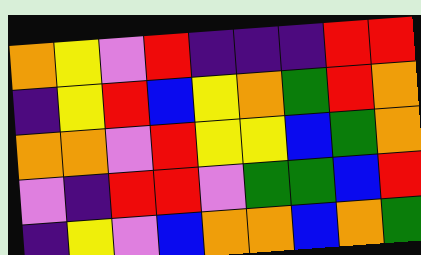[["orange", "yellow", "violet", "red", "indigo", "indigo", "indigo", "red", "red"], ["indigo", "yellow", "red", "blue", "yellow", "orange", "green", "red", "orange"], ["orange", "orange", "violet", "red", "yellow", "yellow", "blue", "green", "orange"], ["violet", "indigo", "red", "red", "violet", "green", "green", "blue", "red"], ["indigo", "yellow", "violet", "blue", "orange", "orange", "blue", "orange", "green"]]